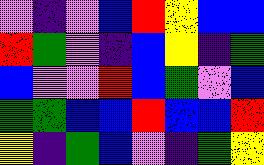[["violet", "indigo", "violet", "blue", "red", "yellow", "blue", "blue"], ["red", "green", "violet", "indigo", "blue", "yellow", "indigo", "green"], ["blue", "violet", "violet", "red", "blue", "green", "violet", "blue"], ["green", "green", "blue", "blue", "red", "blue", "blue", "red"], ["yellow", "indigo", "green", "blue", "violet", "indigo", "green", "yellow"]]